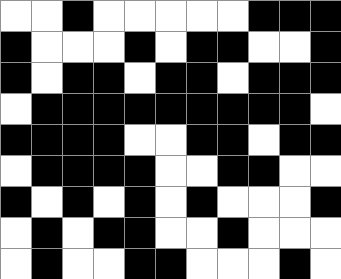[["white", "white", "black", "white", "white", "white", "white", "white", "black", "black", "black"], ["black", "white", "white", "white", "black", "white", "black", "black", "white", "white", "black"], ["black", "white", "black", "black", "white", "black", "black", "white", "black", "black", "black"], ["white", "black", "black", "black", "black", "black", "black", "black", "black", "black", "white"], ["black", "black", "black", "black", "white", "white", "black", "black", "white", "black", "black"], ["white", "black", "black", "black", "black", "white", "white", "black", "black", "white", "white"], ["black", "white", "black", "white", "black", "white", "black", "white", "white", "white", "black"], ["white", "black", "white", "black", "black", "white", "white", "black", "white", "white", "white"], ["white", "black", "white", "white", "black", "black", "white", "white", "white", "black", "white"]]